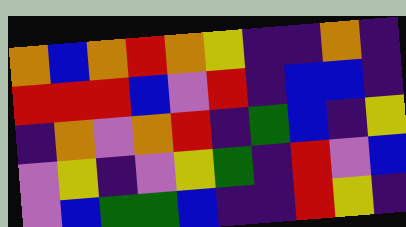[["orange", "blue", "orange", "red", "orange", "yellow", "indigo", "indigo", "orange", "indigo"], ["red", "red", "red", "blue", "violet", "red", "indigo", "blue", "blue", "indigo"], ["indigo", "orange", "violet", "orange", "red", "indigo", "green", "blue", "indigo", "yellow"], ["violet", "yellow", "indigo", "violet", "yellow", "green", "indigo", "red", "violet", "blue"], ["violet", "blue", "green", "green", "blue", "indigo", "indigo", "red", "yellow", "indigo"]]